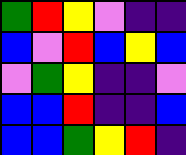[["green", "red", "yellow", "violet", "indigo", "indigo"], ["blue", "violet", "red", "blue", "yellow", "blue"], ["violet", "green", "yellow", "indigo", "indigo", "violet"], ["blue", "blue", "red", "indigo", "indigo", "blue"], ["blue", "blue", "green", "yellow", "red", "indigo"]]